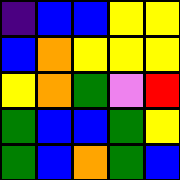[["indigo", "blue", "blue", "yellow", "yellow"], ["blue", "orange", "yellow", "yellow", "yellow"], ["yellow", "orange", "green", "violet", "red"], ["green", "blue", "blue", "green", "yellow"], ["green", "blue", "orange", "green", "blue"]]